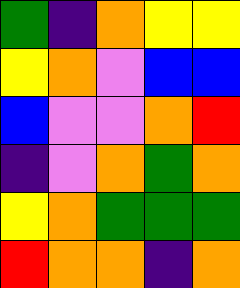[["green", "indigo", "orange", "yellow", "yellow"], ["yellow", "orange", "violet", "blue", "blue"], ["blue", "violet", "violet", "orange", "red"], ["indigo", "violet", "orange", "green", "orange"], ["yellow", "orange", "green", "green", "green"], ["red", "orange", "orange", "indigo", "orange"]]